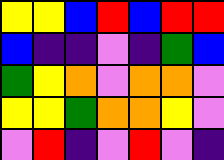[["yellow", "yellow", "blue", "red", "blue", "red", "red"], ["blue", "indigo", "indigo", "violet", "indigo", "green", "blue"], ["green", "yellow", "orange", "violet", "orange", "orange", "violet"], ["yellow", "yellow", "green", "orange", "orange", "yellow", "violet"], ["violet", "red", "indigo", "violet", "red", "violet", "indigo"]]